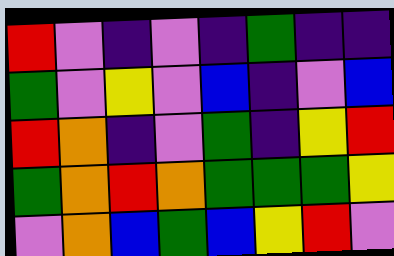[["red", "violet", "indigo", "violet", "indigo", "green", "indigo", "indigo"], ["green", "violet", "yellow", "violet", "blue", "indigo", "violet", "blue"], ["red", "orange", "indigo", "violet", "green", "indigo", "yellow", "red"], ["green", "orange", "red", "orange", "green", "green", "green", "yellow"], ["violet", "orange", "blue", "green", "blue", "yellow", "red", "violet"]]